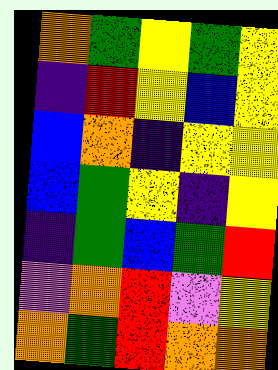[["orange", "green", "yellow", "green", "yellow"], ["indigo", "red", "yellow", "blue", "yellow"], ["blue", "orange", "indigo", "yellow", "yellow"], ["blue", "green", "yellow", "indigo", "yellow"], ["indigo", "green", "blue", "green", "red"], ["violet", "orange", "red", "violet", "yellow"], ["orange", "green", "red", "orange", "orange"]]